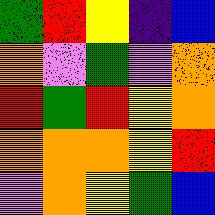[["green", "red", "yellow", "indigo", "blue"], ["orange", "violet", "green", "violet", "orange"], ["red", "green", "red", "yellow", "orange"], ["orange", "orange", "orange", "yellow", "red"], ["violet", "orange", "yellow", "green", "blue"]]